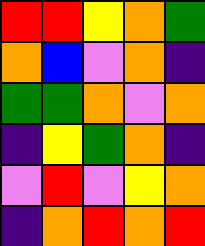[["red", "red", "yellow", "orange", "green"], ["orange", "blue", "violet", "orange", "indigo"], ["green", "green", "orange", "violet", "orange"], ["indigo", "yellow", "green", "orange", "indigo"], ["violet", "red", "violet", "yellow", "orange"], ["indigo", "orange", "red", "orange", "red"]]